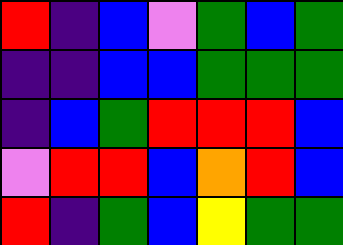[["red", "indigo", "blue", "violet", "green", "blue", "green"], ["indigo", "indigo", "blue", "blue", "green", "green", "green"], ["indigo", "blue", "green", "red", "red", "red", "blue"], ["violet", "red", "red", "blue", "orange", "red", "blue"], ["red", "indigo", "green", "blue", "yellow", "green", "green"]]